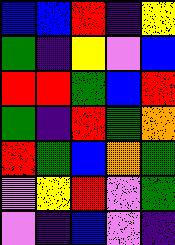[["blue", "blue", "red", "indigo", "yellow"], ["green", "indigo", "yellow", "violet", "blue"], ["red", "red", "green", "blue", "red"], ["green", "indigo", "red", "green", "orange"], ["red", "green", "blue", "orange", "green"], ["violet", "yellow", "red", "violet", "green"], ["violet", "indigo", "blue", "violet", "indigo"]]